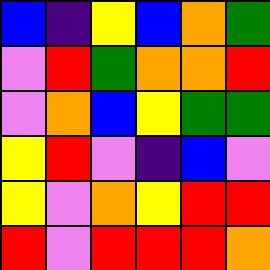[["blue", "indigo", "yellow", "blue", "orange", "green"], ["violet", "red", "green", "orange", "orange", "red"], ["violet", "orange", "blue", "yellow", "green", "green"], ["yellow", "red", "violet", "indigo", "blue", "violet"], ["yellow", "violet", "orange", "yellow", "red", "red"], ["red", "violet", "red", "red", "red", "orange"]]